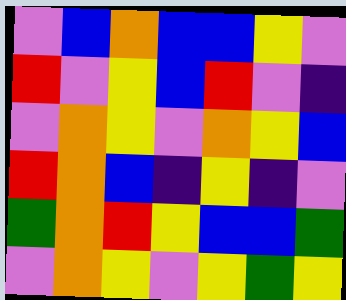[["violet", "blue", "orange", "blue", "blue", "yellow", "violet"], ["red", "violet", "yellow", "blue", "red", "violet", "indigo"], ["violet", "orange", "yellow", "violet", "orange", "yellow", "blue"], ["red", "orange", "blue", "indigo", "yellow", "indigo", "violet"], ["green", "orange", "red", "yellow", "blue", "blue", "green"], ["violet", "orange", "yellow", "violet", "yellow", "green", "yellow"]]